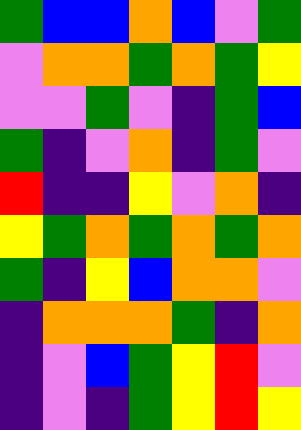[["green", "blue", "blue", "orange", "blue", "violet", "green"], ["violet", "orange", "orange", "green", "orange", "green", "yellow"], ["violet", "violet", "green", "violet", "indigo", "green", "blue"], ["green", "indigo", "violet", "orange", "indigo", "green", "violet"], ["red", "indigo", "indigo", "yellow", "violet", "orange", "indigo"], ["yellow", "green", "orange", "green", "orange", "green", "orange"], ["green", "indigo", "yellow", "blue", "orange", "orange", "violet"], ["indigo", "orange", "orange", "orange", "green", "indigo", "orange"], ["indigo", "violet", "blue", "green", "yellow", "red", "violet"], ["indigo", "violet", "indigo", "green", "yellow", "red", "yellow"]]